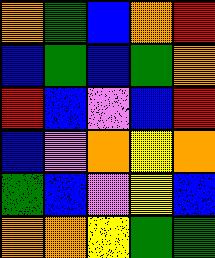[["orange", "green", "blue", "orange", "red"], ["blue", "green", "blue", "green", "orange"], ["red", "blue", "violet", "blue", "red"], ["blue", "violet", "orange", "yellow", "orange"], ["green", "blue", "violet", "yellow", "blue"], ["orange", "orange", "yellow", "green", "green"]]